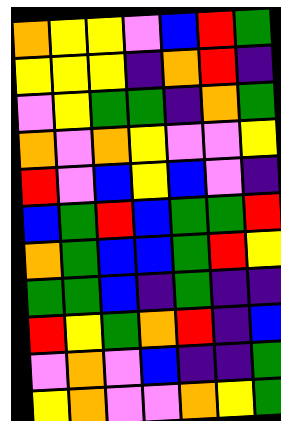[["orange", "yellow", "yellow", "violet", "blue", "red", "green"], ["yellow", "yellow", "yellow", "indigo", "orange", "red", "indigo"], ["violet", "yellow", "green", "green", "indigo", "orange", "green"], ["orange", "violet", "orange", "yellow", "violet", "violet", "yellow"], ["red", "violet", "blue", "yellow", "blue", "violet", "indigo"], ["blue", "green", "red", "blue", "green", "green", "red"], ["orange", "green", "blue", "blue", "green", "red", "yellow"], ["green", "green", "blue", "indigo", "green", "indigo", "indigo"], ["red", "yellow", "green", "orange", "red", "indigo", "blue"], ["violet", "orange", "violet", "blue", "indigo", "indigo", "green"], ["yellow", "orange", "violet", "violet", "orange", "yellow", "green"]]